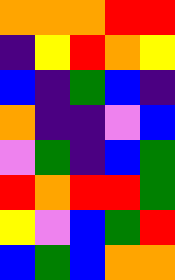[["orange", "orange", "orange", "red", "red"], ["indigo", "yellow", "red", "orange", "yellow"], ["blue", "indigo", "green", "blue", "indigo"], ["orange", "indigo", "indigo", "violet", "blue"], ["violet", "green", "indigo", "blue", "green"], ["red", "orange", "red", "red", "green"], ["yellow", "violet", "blue", "green", "red"], ["blue", "green", "blue", "orange", "orange"]]